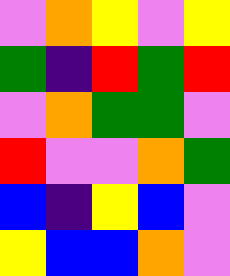[["violet", "orange", "yellow", "violet", "yellow"], ["green", "indigo", "red", "green", "red"], ["violet", "orange", "green", "green", "violet"], ["red", "violet", "violet", "orange", "green"], ["blue", "indigo", "yellow", "blue", "violet"], ["yellow", "blue", "blue", "orange", "violet"]]